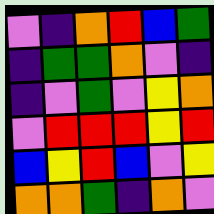[["violet", "indigo", "orange", "red", "blue", "green"], ["indigo", "green", "green", "orange", "violet", "indigo"], ["indigo", "violet", "green", "violet", "yellow", "orange"], ["violet", "red", "red", "red", "yellow", "red"], ["blue", "yellow", "red", "blue", "violet", "yellow"], ["orange", "orange", "green", "indigo", "orange", "violet"]]